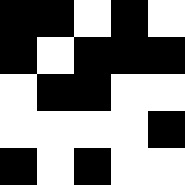[["black", "black", "white", "black", "white"], ["black", "white", "black", "black", "black"], ["white", "black", "black", "white", "white"], ["white", "white", "white", "white", "black"], ["black", "white", "black", "white", "white"]]